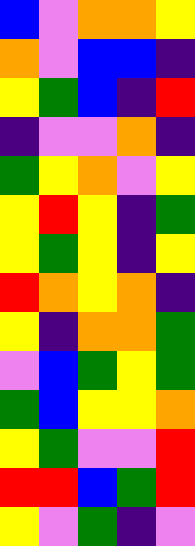[["blue", "violet", "orange", "orange", "yellow"], ["orange", "violet", "blue", "blue", "indigo"], ["yellow", "green", "blue", "indigo", "red"], ["indigo", "violet", "violet", "orange", "indigo"], ["green", "yellow", "orange", "violet", "yellow"], ["yellow", "red", "yellow", "indigo", "green"], ["yellow", "green", "yellow", "indigo", "yellow"], ["red", "orange", "yellow", "orange", "indigo"], ["yellow", "indigo", "orange", "orange", "green"], ["violet", "blue", "green", "yellow", "green"], ["green", "blue", "yellow", "yellow", "orange"], ["yellow", "green", "violet", "violet", "red"], ["red", "red", "blue", "green", "red"], ["yellow", "violet", "green", "indigo", "violet"]]